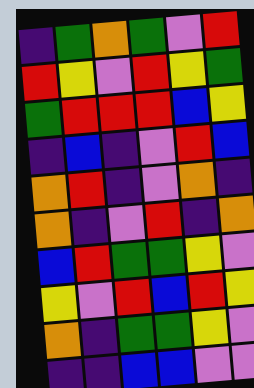[["indigo", "green", "orange", "green", "violet", "red"], ["red", "yellow", "violet", "red", "yellow", "green"], ["green", "red", "red", "red", "blue", "yellow"], ["indigo", "blue", "indigo", "violet", "red", "blue"], ["orange", "red", "indigo", "violet", "orange", "indigo"], ["orange", "indigo", "violet", "red", "indigo", "orange"], ["blue", "red", "green", "green", "yellow", "violet"], ["yellow", "violet", "red", "blue", "red", "yellow"], ["orange", "indigo", "green", "green", "yellow", "violet"], ["indigo", "indigo", "blue", "blue", "violet", "violet"]]